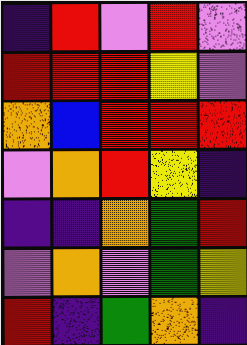[["indigo", "red", "violet", "red", "violet"], ["red", "red", "red", "yellow", "violet"], ["orange", "blue", "red", "red", "red"], ["violet", "orange", "red", "yellow", "indigo"], ["indigo", "indigo", "orange", "green", "red"], ["violet", "orange", "violet", "green", "yellow"], ["red", "indigo", "green", "orange", "indigo"]]